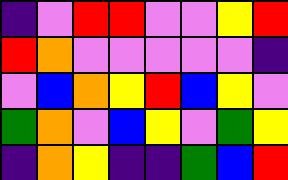[["indigo", "violet", "red", "red", "violet", "violet", "yellow", "red"], ["red", "orange", "violet", "violet", "violet", "violet", "violet", "indigo"], ["violet", "blue", "orange", "yellow", "red", "blue", "yellow", "violet"], ["green", "orange", "violet", "blue", "yellow", "violet", "green", "yellow"], ["indigo", "orange", "yellow", "indigo", "indigo", "green", "blue", "red"]]